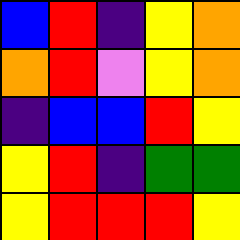[["blue", "red", "indigo", "yellow", "orange"], ["orange", "red", "violet", "yellow", "orange"], ["indigo", "blue", "blue", "red", "yellow"], ["yellow", "red", "indigo", "green", "green"], ["yellow", "red", "red", "red", "yellow"]]